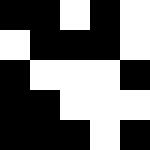[["black", "black", "white", "black", "white"], ["white", "black", "black", "black", "white"], ["black", "white", "white", "white", "black"], ["black", "black", "white", "white", "white"], ["black", "black", "black", "white", "black"]]